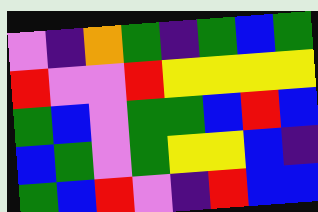[["violet", "indigo", "orange", "green", "indigo", "green", "blue", "green"], ["red", "violet", "violet", "red", "yellow", "yellow", "yellow", "yellow"], ["green", "blue", "violet", "green", "green", "blue", "red", "blue"], ["blue", "green", "violet", "green", "yellow", "yellow", "blue", "indigo"], ["green", "blue", "red", "violet", "indigo", "red", "blue", "blue"]]